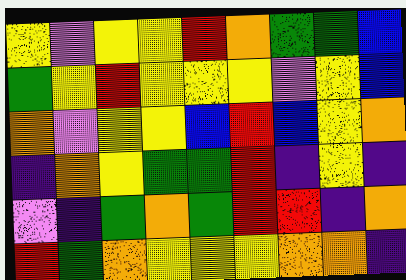[["yellow", "violet", "yellow", "yellow", "red", "orange", "green", "green", "blue"], ["green", "yellow", "red", "yellow", "yellow", "yellow", "violet", "yellow", "blue"], ["orange", "violet", "yellow", "yellow", "blue", "red", "blue", "yellow", "orange"], ["indigo", "orange", "yellow", "green", "green", "red", "indigo", "yellow", "indigo"], ["violet", "indigo", "green", "orange", "green", "red", "red", "indigo", "orange"], ["red", "green", "orange", "yellow", "yellow", "yellow", "orange", "orange", "indigo"]]